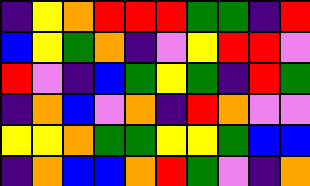[["indigo", "yellow", "orange", "red", "red", "red", "green", "green", "indigo", "red"], ["blue", "yellow", "green", "orange", "indigo", "violet", "yellow", "red", "red", "violet"], ["red", "violet", "indigo", "blue", "green", "yellow", "green", "indigo", "red", "green"], ["indigo", "orange", "blue", "violet", "orange", "indigo", "red", "orange", "violet", "violet"], ["yellow", "yellow", "orange", "green", "green", "yellow", "yellow", "green", "blue", "blue"], ["indigo", "orange", "blue", "blue", "orange", "red", "green", "violet", "indigo", "orange"]]